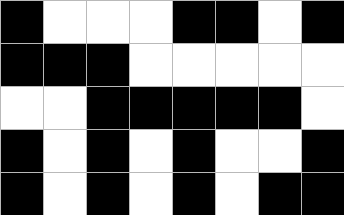[["black", "white", "white", "white", "black", "black", "white", "black"], ["black", "black", "black", "white", "white", "white", "white", "white"], ["white", "white", "black", "black", "black", "black", "black", "white"], ["black", "white", "black", "white", "black", "white", "white", "black"], ["black", "white", "black", "white", "black", "white", "black", "black"]]